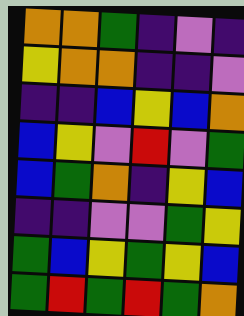[["orange", "orange", "green", "indigo", "violet", "indigo"], ["yellow", "orange", "orange", "indigo", "indigo", "violet"], ["indigo", "indigo", "blue", "yellow", "blue", "orange"], ["blue", "yellow", "violet", "red", "violet", "green"], ["blue", "green", "orange", "indigo", "yellow", "blue"], ["indigo", "indigo", "violet", "violet", "green", "yellow"], ["green", "blue", "yellow", "green", "yellow", "blue"], ["green", "red", "green", "red", "green", "orange"]]